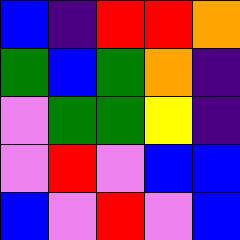[["blue", "indigo", "red", "red", "orange"], ["green", "blue", "green", "orange", "indigo"], ["violet", "green", "green", "yellow", "indigo"], ["violet", "red", "violet", "blue", "blue"], ["blue", "violet", "red", "violet", "blue"]]